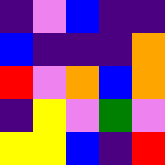[["indigo", "violet", "blue", "indigo", "indigo"], ["blue", "indigo", "indigo", "indigo", "orange"], ["red", "violet", "orange", "blue", "orange"], ["indigo", "yellow", "violet", "green", "violet"], ["yellow", "yellow", "blue", "indigo", "red"]]